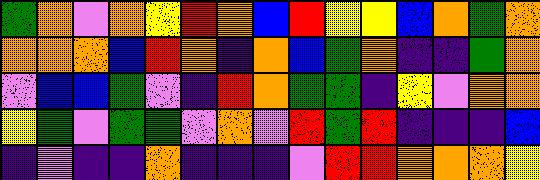[["green", "orange", "violet", "orange", "yellow", "red", "orange", "blue", "red", "yellow", "yellow", "blue", "orange", "green", "orange"], ["orange", "orange", "orange", "blue", "red", "orange", "indigo", "orange", "blue", "green", "orange", "indigo", "indigo", "green", "orange"], ["violet", "blue", "blue", "green", "violet", "indigo", "red", "orange", "green", "green", "indigo", "yellow", "violet", "orange", "orange"], ["yellow", "green", "violet", "green", "green", "violet", "orange", "violet", "red", "green", "red", "indigo", "indigo", "indigo", "blue"], ["indigo", "violet", "indigo", "indigo", "orange", "indigo", "indigo", "indigo", "violet", "red", "red", "orange", "orange", "orange", "yellow"]]